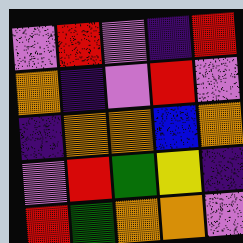[["violet", "red", "violet", "indigo", "red"], ["orange", "indigo", "violet", "red", "violet"], ["indigo", "orange", "orange", "blue", "orange"], ["violet", "red", "green", "yellow", "indigo"], ["red", "green", "orange", "orange", "violet"]]